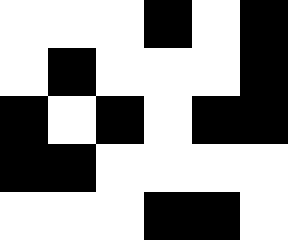[["white", "white", "white", "black", "white", "black"], ["white", "black", "white", "white", "white", "black"], ["black", "white", "black", "white", "black", "black"], ["black", "black", "white", "white", "white", "white"], ["white", "white", "white", "black", "black", "white"]]